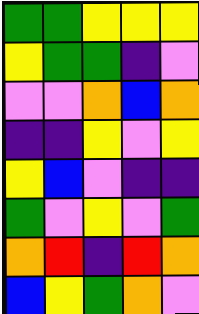[["green", "green", "yellow", "yellow", "yellow"], ["yellow", "green", "green", "indigo", "violet"], ["violet", "violet", "orange", "blue", "orange"], ["indigo", "indigo", "yellow", "violet", "yellow"], ["yellow", "blue", "violet", "indigo", "indigo"], ["green", "violet", "yellow", "violet", "green"], ["orange", "red", "indigo", "red", "orange"], ["blue", "yellow", "green", "orange", "violet"]]